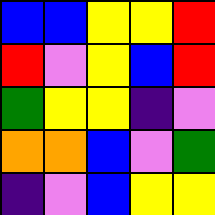[["blue", "blue", "yellow", "yellow", "red"], ["red", "violet", "yellow", "blue", "red"], ["green", "yellow", "yellow", "indigo", "violet"], ["orange", "orange", "blue", "violet", "green"], ["indigo", "violet", "blue", "yellow", "yellow"]]